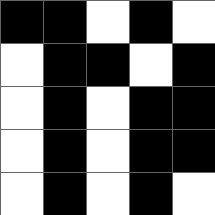[["black", "black", "white", "black", "white"], ["white", "black", "black", "white", "black"], ["white", "black", "white", "black", "black"], ["white", "black", "white", "black", "black"], ["white", "black", "white", "black", "white"]]